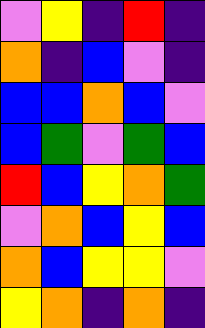[["violet", "yellow", "indigo", "red", "indigo"], ["orange", "indigo", "blue", "violet", "indigo"], ["blue", "blue", "orange", "blue", "violet"], ["blue", "green", "violet", "green", "blue"], ["red", "blue", "yellow", "orange", "green"], ["violet", "orange", "blue", "yellow", "blue"], ["orange", "blue", "yellow", "yellow", "violet"], ["yellow", "orange", "indigo", "orange", "indigo"]]